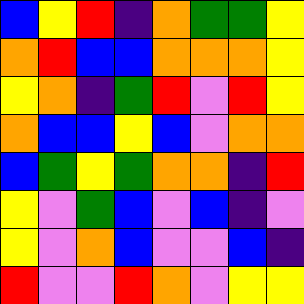[["blue", "yellow", "red", "indigo", "orange", "green", "green", "yellow"], ["orange", "red", "blue", "blue", "orange", "orange", "orange", "yellow"], ["yellow", "orange", "indigo", "green", "red", "violet", "red", "yellow"], ["orange", "blue", "blue", "yellow", "blue", "violet", "orange", "orange"], ["blue", "green", "yellow", "green", "orange", "orange", "indigo", "red"], ["yellow", "violet", "green", "blue", "violet", "blue", "indigo", "violet"], ["yellow", "violet", "orange", "blue", "violet", "violet", "blue", "indigo"], ["red", "violet", "violet", "red", "orange", "violet", "yellow", "yellow"]]